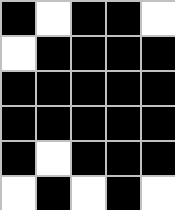[["black", "white", "black", "black", "white"], ["white", "black", "black", "black", "black"], ["black", "black", "black", "black", "black"], ["black", "black", "black", "black", "black"], ["black", "white", "black", "black", "black"], ["white", "black", "white", "black", "white"]]